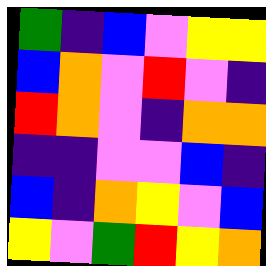[["green", "indigo", "blue", "violet", "yellow", "yellow"], ["blue", "orange", "violet", "red", "violet", "indigo"], ["red", "orange", "violet", "indigo", "orange", "orange"], ["indigo", "indigo", "violet", "violet", "blue", "indigo"], ["blue", "indigo", "orange", "yellow", "violet", "blue"], ["yellow", "violet", "green", "red", "yellow", "orange"]]